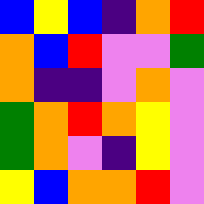[["blue", "yellow", "blue", "indigo", "orange", "red"], ["orange", "blue", "red", "violet", "violet", "green"], ["orange", "indigo", "indigo", "violet", "orange", "violet"], ["green", "orange", "red", "orange", "yellow", "violet"], ["green", "orange", "violet", "indigo", "yellow", "violet"], ["yellow", "blue", "orange", "orange", "red", "violet"]]